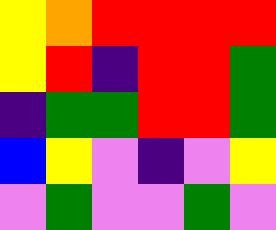[["yellow", "orange", "red", "red", "red", "red"], ["yellow", "red", "indigo", "red", "red", "green"], ["indigo", "green", "green", "red", "red", "green"], ["blue", "yellow", "violet", "indigo", "violet", "yellow"], ["violet", "green", "violet", "violet", "green", "violet"]]